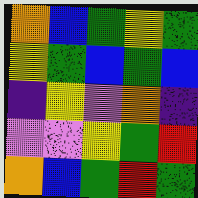[["orange", "blue", "green", "yellow", "green"], ["yellow", "green", "blue", "green", "blue"], ["indigo", "yellow", "violet", "orange", "indigo"], ["violet", "violet", "yellow", "green", "red"], ["orange", "blue", "green", "red", "green"]]